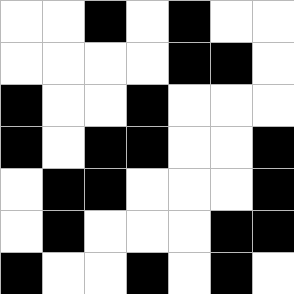[["white", "white", "black", "white", "black", "white", "white"], ["white", "white", "white", "white", "black", "black", "white"], ["black", "white", "white", "black", "white", "white", "white"], ["black", "white", "black", "black", "white", "white", "black"], ["white", "black", "black", "white", "white", "white", "black"], ["white", "black", "white", "white", "white", "black", "black"], ["black", "white", "white", "black", "white", "black", "white"]]